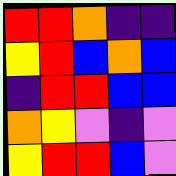[["red", "red", "orange", "indigo", "indigo"], ["yellow", "red", "blue", "orange", "blue"], ["indigo", "red", "red", "blue", "blue"], ["orange", "yellow", "violet", "indigo", "violet"], ["yellow", "red", "red", "blue", "violet"]]